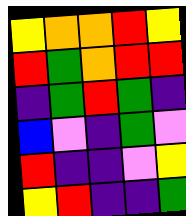[["yellow", "orange", "orange", "red", "yellow"], ["red", "green", "orange", "red", "red"], ["indigo", "green", "red", "green", "indigo"], ["blue", "violet", "indigo", "green", "violet"], ["red", "indigo", "indigo", "violet", "yellow"], ["yellow", "red", "indigo", "indigo", "green"]]